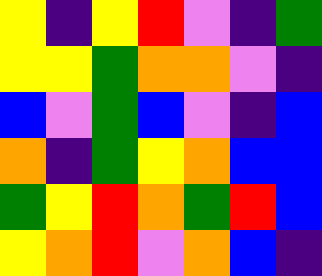[["yellow", "indigo", "yellow", "red", "violet", "indigo", "green"], ["yellow", "yellow", "green", "orange", "orange", "violet", "indigo"], ["blue", "violet", "green", "blue", "violet", "indigo", "blue"], ["orange", "indigo", "green", "yellow", "orange", "blue", "blue"], ["green", "yellow", "red", "orange", "green", "red", "blue"], ["yellow", "orange", "red", "violet", "orange", "blue", "indigo"]]